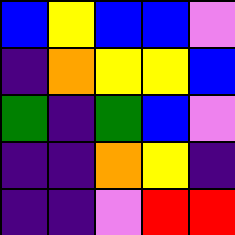[["blue", "yellow", "blue", "blue", "violet"], ["indigo", "orange", "yellow", "yellow", "blue"], ["green", "indigo", "green", "blue", "violet"], ["indigo", "indigo", "orange", "yellow", "indigo"], ["indigo", "indigo", "violet", "red", "red"]]